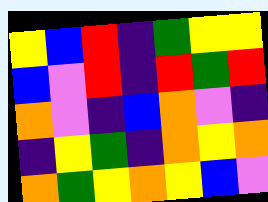[["yellow", "blue", "red", "indigo", "green", "yellow", "yellow"], ["blue", "violet", "red", "indigo", "red", "green", "red"], ["orange", "violet", "indigo", "blue", "orange", "violet", "indigo"], ["indigo", "yellow", "green", "indigo", "orange", "yellow", "orange"], ["orange", "green", "yellow", "orange", "yellow", "blue", "violet"]]